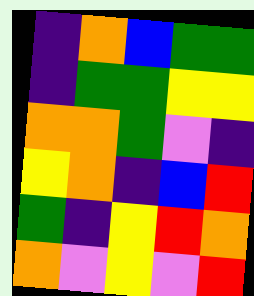[["indigo", "orange", "blue", "green", "green"], ["indigo", "green", "green", "yellow", "yellow"], ["orange", "orange", "green", "violet", "indigo"], ["yellow", "orange", "indigo", "blue", "red"], ["green", "indigo", "yellow", "red", "orange"], ["orange", "violet", "yellow", "violet", "red"]]